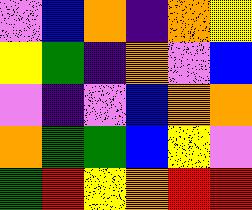[["violet", "blue", "orange", "indigo", "orange", "yellow"], ["yellow", "green", "indigo", "orange", "violet", "blue"], ["violet", "indigo", "violet", "blue", "orange", "orange"], ["orange", "green", "green", "blue", "yellow", "violet"], ["green", "red", "yellow", "orange", "red", "red"]]